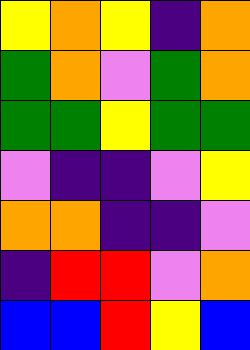[["yellow", "orange", "yellow", "indigo", "orange"], ["green", "orange", "violet", "green", "orange"], ["green", "green", "yellow", "green", "green"], ["violet", "indigo", "indigo", "violet", "yellow"], ["orange", "orange", "indigo", "indigo", "violet"], ["indigo", "red", "red", "violet", "orange"], ["blue", "blue", "red", "yellow", "blue"]]